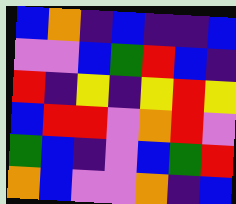[["blue", "orange", "indigo", "blue", "indigo", "indigo", "blue"], ["violet", "violet", "blue", "green", "red", "blue", "indigo"], ["red", "indigo", "yellow", "indigo", "yellow", "red", "yellow"], ["blue", "red", "red", "violet", "orange", "red", "violet"], ["green", "blue", "indigo", "violet", "blue", "green", "red"], ["orange", "blue", "violet", "violet", "orange", "indigo", "blue"]]